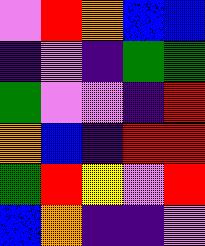[["violet", "red", "orange", "blue", "blue"], ["indigo", "violet", "indigo", "green", "green"], ["green", "violet", "violet", "indigo", "red"], ["orange", "blue", "indigo", "red", "red"], ["green", "red", "yellow", "violet", "red"], ["blue", "orange", "indigo", "indigo", "violet"]]